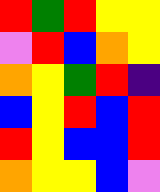[["red", "green", "red", "yellow", "yellow"], ["violet", "red", "blue", "orange", "yellow"], ["orange", "yellow", "green", "red", "indigo"], ["blue", "yellow", "red", "blue", "red"], ["red", "yellow", "blue", "blue", "red"], ["orange", "yellow", "yellow", "blue", "violet"]]